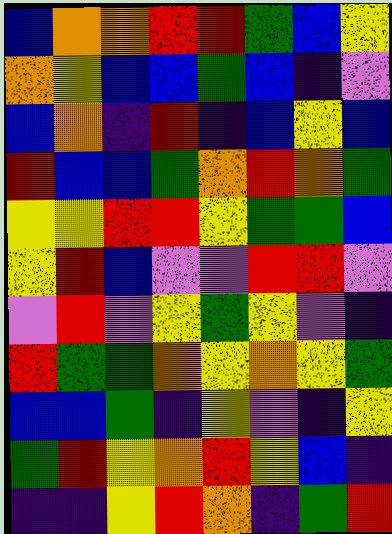[["blue", "orange", "orange", "red", "red", "green", "blue", "yellow"], ["orange", "yellow", "blue", "blue", "green", "blue", "indigo", "violet"], ["blue", "orange", "indigo", "red", "indigo", "blue", "yellow", "blue"], ["red", "blue", "blue", "green", "orange", "red", "orange", "green"], ["yellow", "yellow", "red", "red", "yellow", "green", "green", "blue"], ["yellow", "red", "blue", "violet", "violet", "red", "red", "violet"], ["violet", "red", "violet", "yellow", "green", "yellow", "violet", "indigo"], ["red", "green", "green", "orange", "yellow", "orange", "yellow", "green"], ["blue", "blue", "green", "indigo", "yellow", "violet", "indigo", "yellow"], ["green", "red", "yellow", "orange", "red", "yellow", "blue", "indigo"], ["indigo", "indigo", "yellow", "red", "orange", "indigo", "green", "red"]]